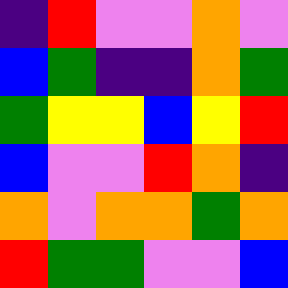[["indigo", "red", "violet", "violet", "orange", "violet"], ["blue", "green", "indigo", "indigo", "orange", "green"], ["green", "yellow", "yellow", "blue", "yellow", "red"], ["blue", "violet", "violet", "red", "orange", "indigo"], ["orange", "violet", "orange", "orange", "green", "orange"], ["red", "green", "green", "violet", "violet", "blue"]]